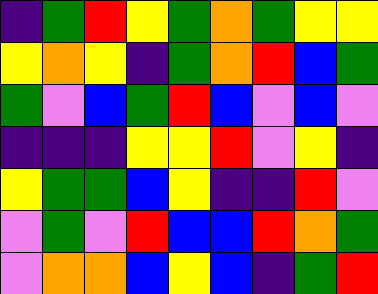[["indigo", "green", "red", "yellow", "green", "orange", "green", "yellow", "yellow"], ["yellow", "orange", "yellow", "indigo", "green", "orange", "red", "blue", "green"], ["green", "violet", "blue", "green", "red", "blue", "violet", "blue", "violet"], ["indigo", "indigo", "indigo", "yellow", "yellow", "red", "violet", "yellow", "indigo"], ["yellow", "green", "green", "blue", "yellow", "indigo", "indigo", "red", "violet"], ["violet", "green", "violet", "red", "blue", "blue", "red", "orange", "green"], ["violet", "orange", "orange", "blue", "yellow", "blue", "indigo", "green", "red"]]